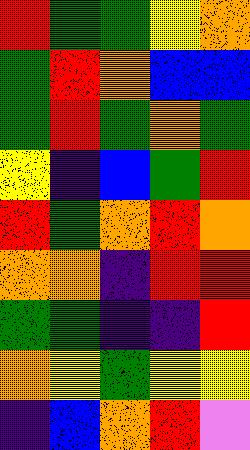[["red", "green", "green", "yellow", "orange"], ["green", "red", "orange", "blue", "blue"], ["green", "red", "green", "orange", "green"], ["yellow", "indigo", "blue", "green", "red"], ["red", "green", "orange", "red", "orange"], ["orange", "orange", "indigo", "red", "red"], ["green", "green", "indigo", "indigo", "red"], ["orange", "yellow", "green", "yellow", "yellow"], ["indigo", "blue", "orange", "red", "violet"]]